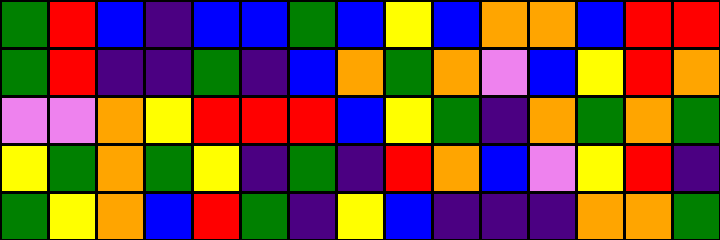[["green", "red", "blue", "indigo", "blue", "blue", "green", "blue", "yellow", "blue", "orange", "orange", "blue", "red", "red"], ["green", "red", "indigo", "indigo", "green", "indigo", "blue", "orange", "green", "orange", "violet", "blue", "yellow", "red", "orange"], ["violet", "violet", "orange", "yellow", "red", "red", "red", "blue", "yellow", "green", "indigo", "orange", "green", "orange", "green"], ["yellow", "green", "orange", "green", "yellow", "indigo", "green", "indigo", "red", "orange", "blue", "violet", "yellow", "red", "indigo"], ["green", "yellow", "orange", "blue", "red", "green", "indigo", "yellow", "blue", "indigo", "indigo", "indigo", "orange", "orange", "green"]]